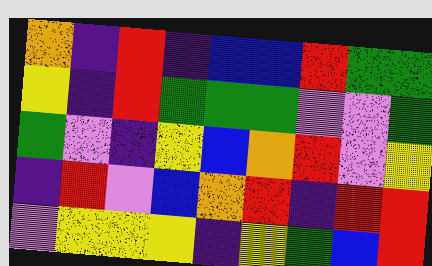[["orange", "indigo", "red", "indigo", "blue", "blue", "red", "green", "green"], ["yellow", "indigo", "red", "green", "green", "green", "violet", "violet", "green"], ["green", "violet", "indigo", "yellow", "blue", "orange", "red", "violet", "yellow"], ["indigo", "red", "violet", "blue", "orange", "red", "indigo", "red", "red"], ["violet", "yellow", "yellow", "yellow", "indigo", "yellow", "green", "blue", "red"]]